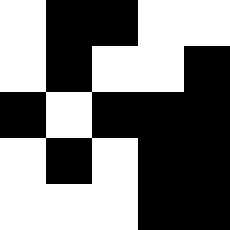[["white", "black", "black", "white", "white"], ["white", "black", "white", "white", "black"], ["black", "white", "black", "black", "black"], ["white", "black", "white", "black", "black"], ["white", "white", "white", "black", "black"]]